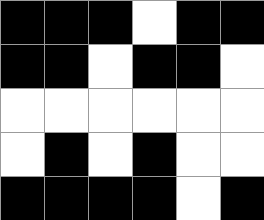[["black", "black", "black", "white", "black", "black"], ["black", "black", "white", "black", "black", "white"], ["white", "white", "white", "white", "white", "white"], ["white", "black", "white", "black", "white", "white"], ["black", "black", "black", "black", "white", "black"]]